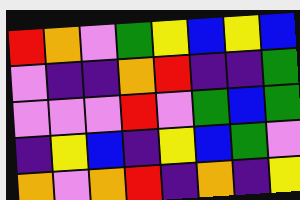[["red", "orange", "violet", "green", "yellow", "blue", "yellow", "blue"], ["violet", "indigo", "indigo", "orange", "red", "indigo", "indigo", "green"], ["violet", "violet", "violet", "red", "violet", "green", "blue", "green"], ["indigo", "yellow", "blue", "indigo", "yellow", "blue", "green", "violet"], ["orange", "violet", "orange", "red", "indigo", "orange", "indigo", "yellow"]]